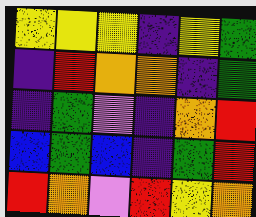[["yellow", "yellow", "yellow", "indigo", "yellow", "green"], ["indigo", "red", "orange", "orange", "indigo", "green"], ["indigo", "green", "violet", "indigo", "orange", "red"], ["blue", "green", "blue", "indigo", "green", "red"], ["red", "orange", "violet", "red", "yellow", "orange"]]